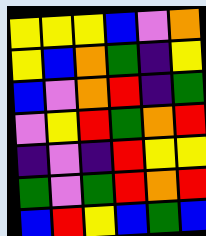[["yellow", "yellow", "yellow", "blue", "violet", "orange"], ["yellow", "blue", "orange", "green", "indigo", "yellow"], ["blue", "violet", "orange", "red", "indigo", "green"], ["violet", "yellow", "red", "green", "orange", "red"], ["indigo", "violet", "indigo", "red", "yellow", "yellow"], ["green", "violet", "green", "red", "orange", "red"], ["blue", "red", "yellow", "blue", "green", "blue"]]